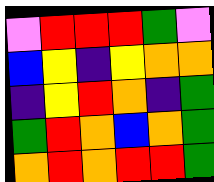[["violet", "red", "red", "red", "green", "violet"], ["blue", "yellow", "indigo", "yellow", "orange", "orange"], ["indigo", "yellow", "red", "orange", "indigo", "green"], ["green", "red", "orange", "blue", "orange", "green"], ["orange", "red", "orange", "red", "red", "green"]]